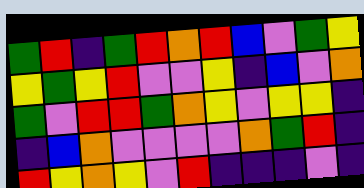[["green", "red", "indigo", "green", "red", "orange", "red", "blue", "violet", "green", "yellow"], ["yellow", "green", "yellow", "red", "violet", "violet", "yellow", "indigo", "blue", "violet", "orange"], ["green", "violet", "red", "red", "green", "orange", "yellow", "violet", "yellow", "yellow", "indigo"], ["indigo", "blue", "orange", "violet", "violet", "violet", "violet", "orange", "green", "red", "indigo"], ["red", "yellow", "orange", "yellow", "violet", "red", "indigo", "indigo", "indigo", "violet", "indigo"]]